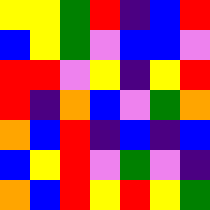[["yellow", "yellow", "green", "red", "indigo", "blue", "red"], ["blue", "yellow", "green", "violet", "blue", "blue", "violet"], ["red", "red", "violet", "yellow", "indigo", "yellow", "red"], ["red", "indigo", "orange", "blue", "violet", "green", "orange"], ["orange", "blue", "red", "indigo", "blue", "indigo", "blue"], ["blue", "yellow", "red", "violet", "green", "violet", "indigo"], ["orange", "blue", "red", "yellow", "red", "yellow", "green"]]